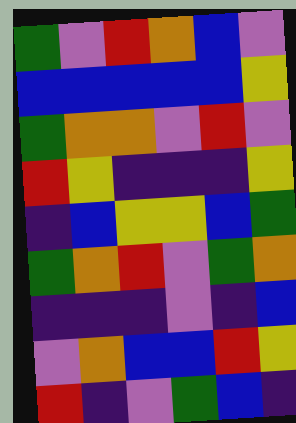[["green", "violet", "red", "orange", "blue", "violet"], ["blue", "blue", "blue", "blue", "blue", "yellow"], ["green", "orange", "orange", "violet", "red", "violet"], ["red", "yellow", "indigo", "indigo", "indigo", "yellow"], ["indigo", "blue", "yellow", "yellow", "blue", "green"], ["green", "orange", "red", "violet", "green", "orange"], ["indigo", "indigo", "indigo", "violet", "indigo", "blue"], ["violet", "orange", "blue", "blue", "red", "yellow"], ["red", "indigo", "violet", "green", "blue", "indigo"]]